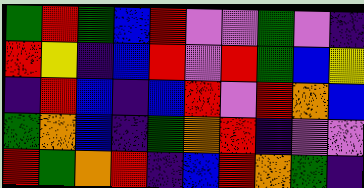[["green", "red", "green", "blue", "red", "violet", "violet", "green", "violet", "indigo"], ["red", "yellow", "indigo", "blue", "red", "violet", "red", "green", "blue", "yellow"], ["indigo", "red", "blue", "indigo", "blue", "red", "violet", "red", "orange", "blue"], ["green", "orange", "blue", "indigo", "green", "orange", "red", "indigo", "violet", "violet"], ["red", "green", "orange", "red", "indigo", "blue", "red", "orange", "green", "indigo"]]